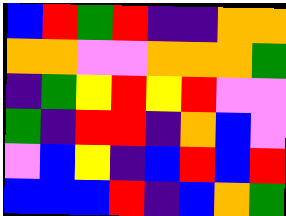[["blue", "red", "green", "red", "indigo", "indigo", "orange", "orange"], ["orange", "orange", "violet", "violet", "orange", "orange", "orange", "green"], ["indigo", "green", "yellow", "red", "yellow", "red", "violet", "violet"], ["green", "indigo", "red", "red", "indigo", "orange", "blue", "violet"], ["violet", "blue", "yellow", "indigo", "blue", "red", "blue", "red"], ["blue", "blue", "blue", "red", "indigo", "blue", "orange", "green"]]